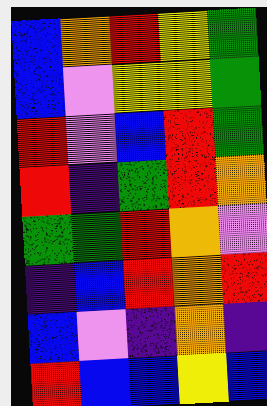[["blue", "orange", "red", "yellow", "green"], ["blue", "violet", "yellow", "yellow", "green"], ["red", "violet", "blue", "red", "green"], ["red", "indigo", "green", "red", "orange"], ["green", "green", "red", "orange", "violet"], ["indigo", "blue", "red", "orange", "red"], ["blue", "violet", "indigo", "orange", "indigo"], ["red", "blue", "blue", "yellow", "blue"]]